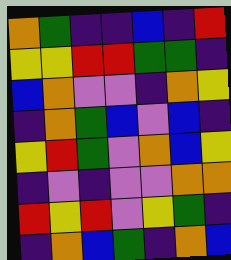[["orange", "green", "indigo", "indigo", "blue", "indigo", "red"], ["yellow", "yellow", "red", "red", "green", "green", "indigo"], ["blue", "orange", "violet", "violet", "indigo", "orange", "yellow"], ["indigo", "orange", "green", "blue", "violet", "blue", "indigo"], ["yellow", "red", "green", "violet", "orange", "blue", "yellow"], ["indigo", "violet", "indigo", "violet", "violet", "orange", "orange"], ["red", "yellow", "red", "violet", "yellow", "green", "indigo"], ["indigo", "orange", "blue", "green", "indigo", "orange", "blue"]]